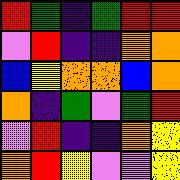[["red", "green", "indigo", "green", "red", "red"], ["violet", "red", "indigo", "indigo", "orange", "orange"], ["blue", "yellow", "orange", "orange", "blue", "orange"], ["orange", "indigo", "green", "violet", "green", "red"], ["violet", "red", "indigo", "indigo", "orange", "yellow"], ["orange", "red", "yellow", "violet", "violet", "yellow"]]